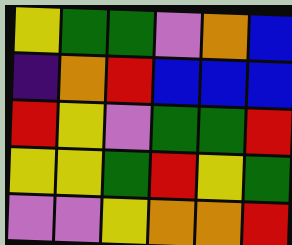[["yellow", "green", "green", "violet", "orange", "blue"], ["indigo", "orange", "red", "blue", "blue", "blue"], ["red", "yellow", "violet", "green", "green", "red"], ["yellow", "yellow", "green", "red", "yellow", "green"], ["violet", "violet", "yellow", "orange", "orange", "red"]]